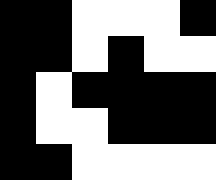[["black", "black", "white", "white", "white", "black"], ["black", "black", "white", "black", "white", "white"], ["black", "white", "black", "black", "black", "black"], ["black", "white", "white", "black", "black", "black"], ["black", "black", "white", "white", "white", "white"]]